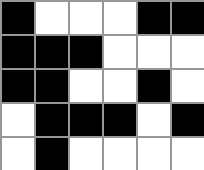[["black", "white", "white", "white", "black", "black"], ["black", "black", "black", "white", "white", "white"], ["black", "black", "white", "white", "black", "white"], ["white", "black", "black", "black", "white", "black"], ["white", "black", "white", "white", "white", "white"]]